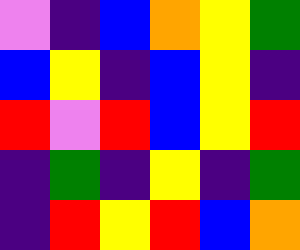[["violet", "indigo", "blue", "orange", "yellow", "green"], ["blue", "yellow", "indigo", "blue", "yellow", "indigo"], ["red", "violet", "red", "blue", "yellow", "red"], ["indigo", "green", "indigo", "yellow", "indigo", "green"], ["indigo", "red", "yellow", "red", "blue", "orange"]]